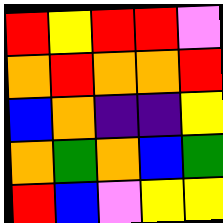[["red", "yellow", "red", "red", "violet"], ["orange", "red", "orange", "orange", "red"], ["blue", "orange", "indigo", "indigo", "yellow"], ["orange", "green", "orange", "blue", "green"], ["red", "blue", "violet", "yellow", "yellow"]]